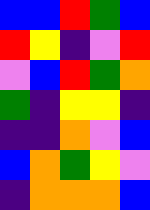[["blue", "blue", "red", "green", "blue"], ["red", "yellow", "indigo", "violet", "red"], ["violet", "blue", "red", "green", "orange"], ["green", "indigo", "yellow", "yellow", "indigo"], ["indigo", "indigo", "orange", "violet", "blue"], ["blue", "orange", "green", "yellow", "violet"], ["indigo", "orange", "orange", "orange", "blue"]]